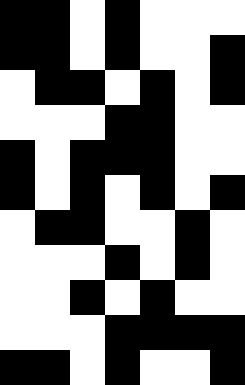[["black", "black", "white", "black", "white", "white", "white"], ["black", "black", "white", "black", "white", "white", "black"], ["white", "black", "black", "white", "black", "white", "black"], ["white", "white", "white", "black", "black", "white", "white"], ["black", "white", "black", "black", "black", "white", "white"], ["black", "white", "black", "white", "black", "white", "black"], ["white", "black", "black", "white", "white", "black", "white"], ["white", "white", "white", "black", "white", "black", "white"], ["white", "white", "black", "white", "black", "white", "white"], ["white", "white", "white", "black", "black", "black", "black"], ["black", "black", "white", "black", "white", "white", "black"]]